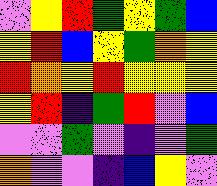[["violet", "yellow", "red", "green", "yellow", "green", "blue"], ["yellow", "red", "blue", "yellow", "green", "orange", "yellow"], ["red", "orange", "yellow", "red", "yellow", "yellow", "yellow"], ["yellow", "red", "indigo", "green", "red", "violet", "blue"], ["violet", "violet", "green", "violet", "indigo", "violet", "green"], ["orange", "violet", "violet", "indigo", "blue", "yellow", "violet"]]